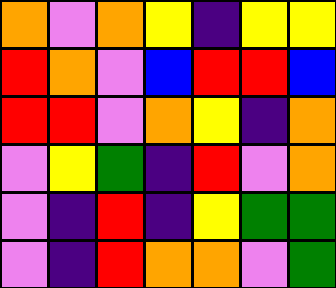[["orange", "violet", "orange", "yellow", "indigo", "yellow", "yellow"], ["red", "orange", "violet", "blue", "red", "red", "blue"], ["red", "red", "violet", "orange", "yellow", "indigo", "orange"], ["violet", "yellow", "green", "indigo", "red", "violet", "orange"], ["violet", "indigo", "red", "indigo", "yellow", "green", "green"], ["violet", "indigo", "red", "orange", "orange", "violet", "green"]]